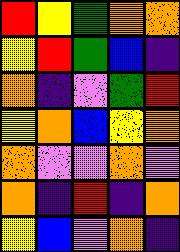[["red", "yellow", "green", "orange", "orange"], ["yellow", "red", "green", "blue", "indigo"], ["orange", "indigo", "violet", "green", "red"], ["yellow", "orange", "blue", "yellow", "orange"], ["orange", "violet", "violet", "orange", "violet"], ["orange", "indigo", "red", "indigo", "orange"], ["yellow", "blue", "violet", "orange", "indigo"]]